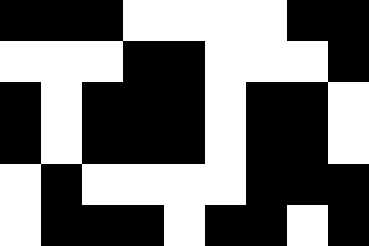[["black", "black", "black", "white", "white", "white", "white", "black", "black"], ["white", "white", "white", "black", "black", "white", "white", "white", "black"], ["black", "white", "black", "black", "black", "white", "black", "black", "white"], ["black", "white", "black", "black", "black", "white", "black", "black", "white"], ["white", "black", "white", "white", "white", "white", "black", "black", "black"], ["white", "black", "black", "black", "white", "black", "black", "white", "black"]]